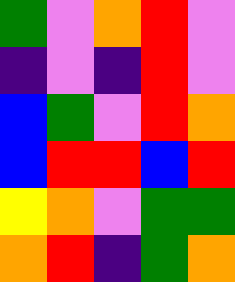[["green", "violet", "orange", "red", "violet"], ["indigo", "violet", "indigo", "red", "violet"], ["blue", "green", "violet", "red", "orange"], ["blue", "red", "red", "blue", "red"], ["yellow", "orange", "violet", "green", "green"], ["orange", "red", "indigo", "green", "orange"]]